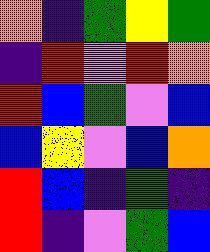[["orange", "indigo", "green", "yellow", "green"], ["indigo", "red", "violet", "red", "orange"], ["red", "blue", "green", "violet", "blue"], ["blue", "yellow", "violet", "blue", "orange"], ["red", "blue", "indigo", "green", "indigo"], ["red", "indigo", "violet", "green", "blue"]]